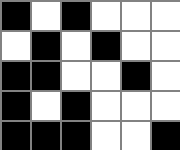[["black", "white", "black", "white", "white", "white"], ["white", "black", "white", "black", "white", "white"], ["black", "black", "white", "white", "black", "white"], ["black", "white", "black", "white", "white", "white"], ["black", "black", "black", "white", "white", "black"]]